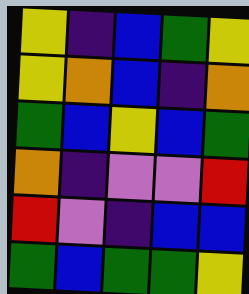[["yellow", "indigo", "blue", "green", "yellow"], ["yellow", "orange", "blue", "indigo", "orange"], ["green", "blue", "yellow", "blue", "green"], ["orange", "indigo", "violet", "violet", "red"], ["red", "violet", "indigo", "blue", "blue"], ["green", "blue", "green", "green", "yellow"]]